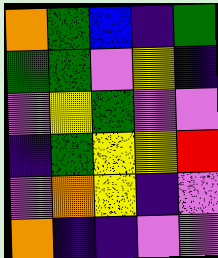[["orange", "green", "blue", "indigo", "green"], ["green", "green", "violet", "yellow", "indigo"], ["violet", "yellow", "green", "violet", "violet"], ["indigo", "green", "yellow", "yellow", "red"], ["violet", "orange", "yellow", "indigo", "violet"], ["orange", "indigo", "indigo", "violet", "violet"]]